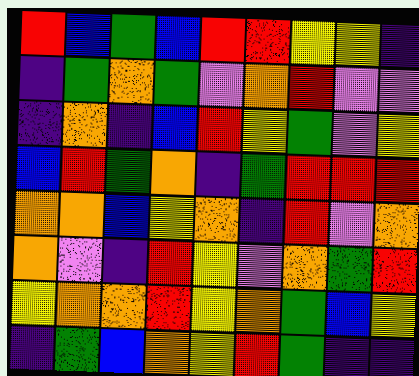[["red", "blue", "green", "blue", "red", "red", "yellow", "yellow", "indigo"], ["indigo", "green", "orange", "green", "violet", "orange", "red", "violet", "violet"], ["indigo", "orange", "indigo", "blue", "red", "yellow", "green", "violet", "yellow"], ["blue", "red", "green", "orange", "indigo", "green", "red", "red", "red"], ["orange", "orange", "blue", "yellow", "orange", "indigo", "red", "violet", "orange"], ["orange", "violet", "indigo", "red", "yellow", "violet", "orange", "green", "red"], ["yellow", "orange", "orange", "red", "yellow", "orange", "green", "blue", "yellow"], ["indigo", "green", "blue", "orange", "yellow", "red", "green", "indigo", "indigo"]]